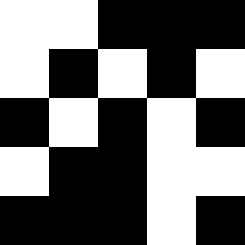[["white", "white", "black", "black", "black"], ["white", "black", "white", "black", "white"], ["black", "white", "black", "white", "black"], ["white", "black", "black", "white", "white"], ["black", "black", "black", "white", "black"]]